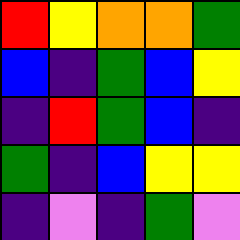[["red", "yellow", "orange", "orange", "green"], ["blue", "indigo", "green", "blue", "yellow"], ["indigo", "red", "green", "blue", "indigo"], ["green", "indigo", "blue", "yellow", "yellow"], ["indigo", "violet", "indigo", "green", "violet"]]